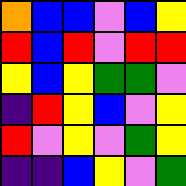[["orange", "blue", "blue", "violet", "blue", "yellow"], ["red", "blue", "red", "violet", "red", "red"], ["yellow", "blue", "yellow", "green", "green", "violet"], ["indigo", "red", "yellow", "blue", "violet", "yellow"], ["red", "violet", "yellow", "violet", "green", "yellow"], ["indigo", "indigo", "blue", "yellow", "violet", "green"]]